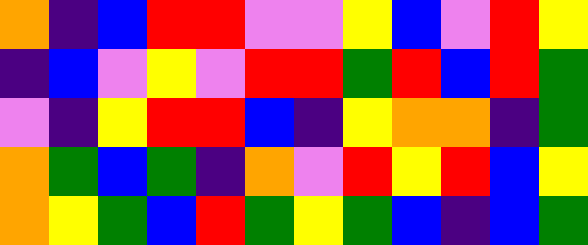[["orange", "indigo", "blue", "red", "red", "violet", "violet", "yellow", "blue", "violet", "red", "yellow"], ["indigo", "blue", "violet", "yellow", "violet", "red", "red", "green", "red", "blue", "red", "green"], ["violet", "indigo", "yellow", "red", "red", "blue", "indigo", "yellow", "orange", "orange", "indigo", "green"], ["orange", "green", "blue", "green", "indigo", "orange", "violet", "red", "yellow", "red", "blue", "yellow"], ["orange", "yellow", "green", "blue", "red", "green", "yellow", "green", "blue", "indigo", "blue", "green"]]